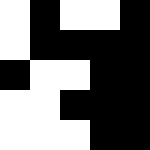[["white", "black", "white", "white", "black"], ["white", "black", "black", "black", "black"], ["black", "white", "white", "black", "black"], ["white", "white", "black", "black", "black"], ["white", "white", "white", "black", "black"]]